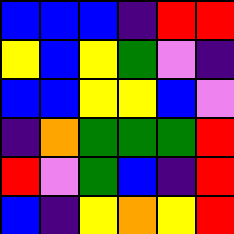[["blue", "blue", "blue", "indigo", "red", "red"], ["yellow", "blue", "yellow", "green", "violet", "indigo"], ["blue", "blue", "yellow", "yellow", "blue", "violet"], ["indigo", "orange", "green", "green", "green", "red"], ["red", "violet", "green", "blue", "indigo", "red"], ["blue", "indigo", "yellow", "orange", "yellow", "red"]]